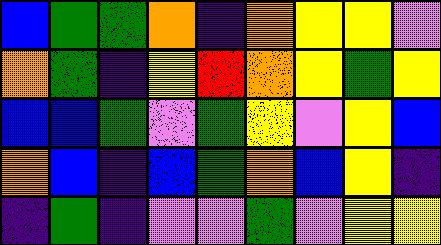[["blue", "green", "green", "orange", "indigo", "orange", "yellow", "yellow", "violet"], ["orange", "green", "indigo", "yellow", "red", "orange", "yellow", "green", "yellow"], ["blue", "blue", "green", "violet", "green", "yellow", "violet", "yellow", "blue"], ["orange", "blue", "indigo", "blue", "green", "orange", "blue", "yellow", "indigo"], ["indigo", "green", "indigo", "violet", "violet", "green", "violet", "yellow", "yellow"]]